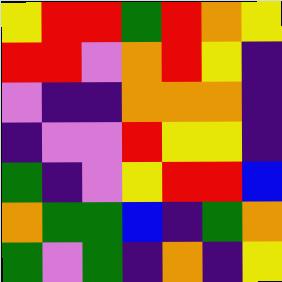[["yellow", "red", "red", "green", "red", "orange", "yellow"], ["red", "red", "violet", "orange", "red", "yellow", "indigo"], ["violet", "indigo", "indigo", "orange", "orange", "orange", "indigo"], ["indigo", "violet", "violet", "red", "yellow", "yellow", "indigo"], ["green", "indigo", "violet", "yellow", "red", "red", "blue"], ["orange", "green", "green", "blue", "indigo", "green", "orange"], ["green", "violet", "green", "indigo", "orange", "indigo", "yellow"]]